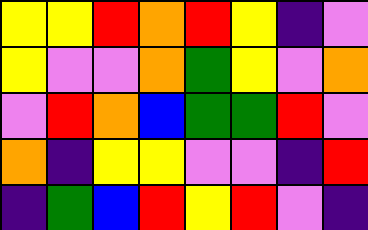[["yellow", "yellow", "red", "orange", "red", "yellow", "indigo", "violet"], ["yellow", "violet", "violet", "orange", "green", "yellow", "violet", "orange"], ["violet", "red", "orange", "blue", "green", "green", "red", "violet"], ["orange", "indigo", "yellow", "yellow", "violet", "violet", "indigo", "red"], ["indigo", "green", "blue", "red", "yellow", "red", "violet", "indigo"]]